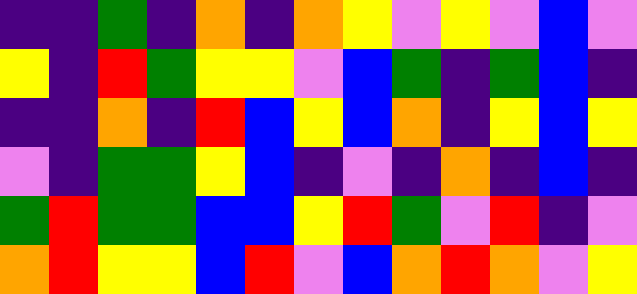[["indigo", "indigo", "green", "indigo", "orange", "indigo", "orange", "yellow", "violet", "yellow", "violet", "blue", "violet"], ["yellow", "indigo", "red", "green", "yellow", "yellow", "violet", "blue", "green", "indigo", "green", "blue", "indigo"], ["indigo", "indigo", "orange", "indigo", "red", "blue", "yellow", "blue", "orange", "indigo", "yellow", "blue", "yellow"], ["violet", "indigo", "green", "green", "yellow", "blue", "indigo", "violet", "indigo", "orange", "indigo", "blue", "indigo"], ["green", "red", "green", "green", "blue", "blue", "yellow", "red", "green", "violet", "red", "indigo", "violet"], ["orange", "red", "yellow", "yellow", "blue", "red", "violet", "blue", "orange", "red", "orange", "violet", "yellow"]]